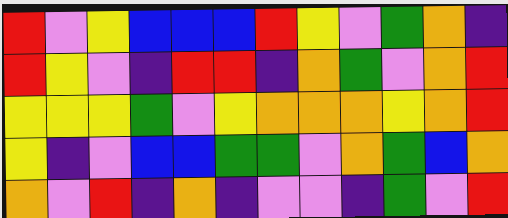[["red", "violet", "yellow", "blue", "blue", "blue", "red", "yellow", "violet", "green", "orange", "indigo"], ["red", "yellow", "violet", "indigo", "red", "red", "indigo", "orange", "green", "violet", "orange", "red"], ["yellow", "yellow", "yellow", "green", "violet", "yellow", "orange", "orange", "orange", "yellow", "orange", "red"], ["yellow", "indigo", "violet", "blue", "blue", "green", "green", "violet", "orange", "green", "blue", "orange"], ["orange", "violet", "red", "indigo", "orange", "indigo", "violet", "violet", "indigo", "green", "violet", "red"]]